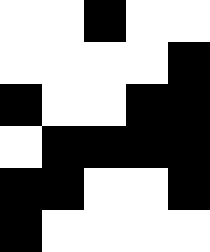[["white", "white", "black", "white", "white"], ["white", "white", "white", "white", "black"], ["black", "white", "white", "black", "black"], ["white", "black", "black", "black", "black"], ["black", "black", "white", "white", "black"], ["black", "white", "white", "white", "white"]]